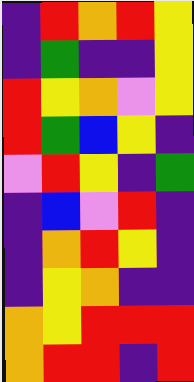[["indigo", "red", "orange", "red", "yellow"], ["indigo", "green", "indigo", "indigo", "yellow"], ["red", "yellow", "orange", "violet", "yellow"], ["red", "green", "blue", "yellow", "indigo"], ["violet", "red", "yellow", "indigo", "green"], ["indigo", "blue", "violet", "red", "indigo"], ["indigo", "orange", "red", "yellow", "indigo"], ["indigo", "yellow", "orange", "indigo", "indigo"], ["orange", "yellow", "red", "red", "red"], ["orange", "red", "red", "indigo", "red"]]